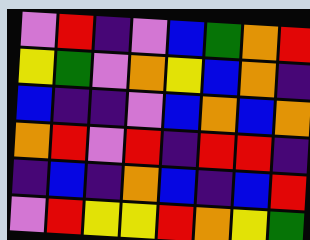[["violet", "red", "indigo", "violet", "blue", "green", "orange", "red"], ["yellow", "green", "violet", "orange", "yellow", "blue", "orange", "indigo"], ["blue", "indigo", "indigo", "violet", "blue", "orange", "blue", "orange"], ["orange", "red", "violet", "red", "indigo", "red", "red", "indigo"], ["indigo", "blue", "indigo", "orange", "blue", "indigo", "blue", "red"], ["violet", "red", "yellow", "yellow", "red", "orange", "yellow", "green"]]